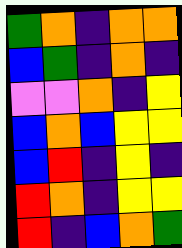[["green", "orange", "indigo", "orange", "orange"], ["blue", "green", "indigo", "orange", "indigo"], ["violet", "violet", "orange", "indigo", "yellow"], ["blue", "orange", "blue", "yellow", "yellow"], ["blue", "red", "indigo", "yellow", "indigo"], ["red", "orange", "indigo", "yellow", "yellow"], ["red", "indigo", "blue", "orange", "green"]]